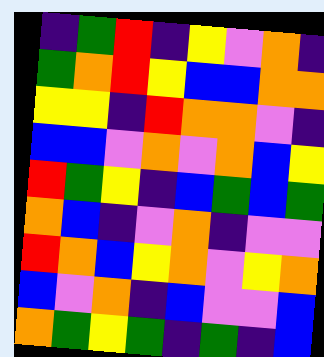[["indigo", "green", "red", "indigo", "yellow", "violet", "orange", "indigo"], ["green", "orange", "red", "yellow", "blue", "blue", "orange", "orange"], ["yellow", "yellow", "indigo", "red", "orange", "orange", "violet", "indigo"], ["blue", "blue", "violet", "orange", "violet", "orange", "blue", "yellow"], ["red", "green", "yellow", "indigo", "blue", "green", "blue", "green"], ["orange", "blue", "indigo", "violet", "orange", "indigo", "violet", "violet"], ["red", "orange", "blue", "yellow", "orange", "violet", "yellow", "orange"], ["blue", "violet", "orange", "indigo", "blue", "violet", "violet", "blue"], ["orange", "green", "yellow", "green", "indigo", "green", "indigo", "blue"]]